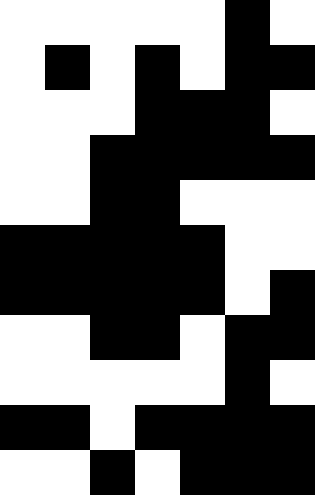[["white", "white", "white", "white", "white", "black", "white"], ["white", "black", "white", "black", "white", "black", "black"], ["white", "white", "white", "black", "black", "black", "white"], ["white", "white", "black", "black", "black", "black", "black"], ["white", "white", "black", "black", "white", "white", "white"], ["black", "black", "black", "black", "black", "white", "white"], ["black", "black", "black", "black", "black", "white", "black"], ["white", "white", "black", "black", "white", "black", "black"], ["white", "white", "white", "white", "white", "black", "white"], ["black", "black", "white", "black", "black", "black", "black"], ["white", "white", "black", "white", "black", "black", "black"]]